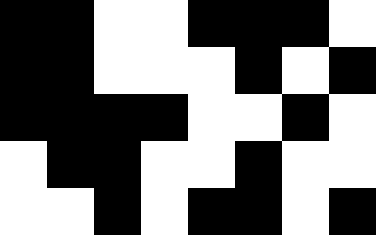[["black", "black", "white", "white", "black", "black", "black", "white"], ["black", "black", "white", "white", "white", "black", "white", "black"], ["black", "black", "black", "black", "white", "white", "black", "white"], ["white", "black", "black", "white", "white", "black", "white", "white"], ["white", "white", "black", "white", "black", "black", "white", "black"]]